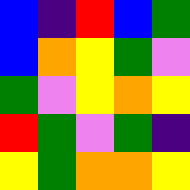[["blue", "indigo", "red", "blue", "green"], ["blue", "orange", "yellow", "green", "violet"], ["green", "violet", "yellow", "orange", "yellow"], ["red", "green", "violet", "green", "indigo"], ["yellow", "green", "orange", "orange", "yellow"]]